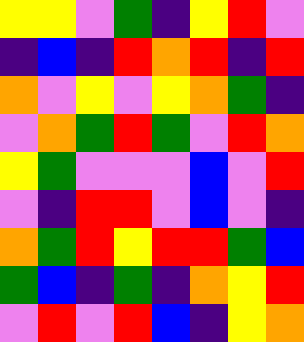[["yellow", "yellow", "violet", "green", "indigo", "yellow", "red", "violet"], ["indigo", "blue", "indigo", "red", "orange", "red", "indigo", "red"], ["orange", "violet", "yellow", "violet", "yellow", "orange", "green", "indigo"], ["violet", "orange", "green", "red", "green", "violet", "red", "orange"], ["yellow", "green", "violet", "violet", "violet", "blue", "violet", "red"], ["violet", "indigo", "red", "red", "violet", "blue", "violet", "indigo"], ["orange", "green", "red", "yellow", "red", "red", "green", "blue"], ["green", "blue", "indigo", "green", "indigo", "orange", "yellow", "red"], ["violet", "red", "violet", "red", "blue", "indigo", "yellow", "orange"]]